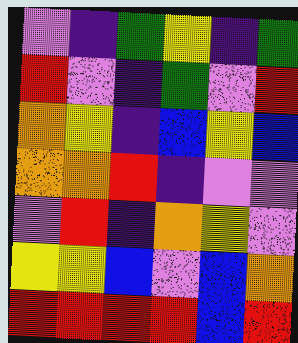[["violet", "indigo", "green", "yellow", "indigo", "green"], ["red", "violet", "indigo", "green", "violet", "red"], ["orange", "yellow", "indigo", "blue", "yellow", "blue"], ["orange", "orange", "red", "indigo", "violet", "violet"], ["violet", "red", "indigo", "orange", "yellow", "violet"], ["yellow", "yellow", "blue", "violet", "blue", "orange"], ["red", "red", "red", "red", "blue", "red"]]